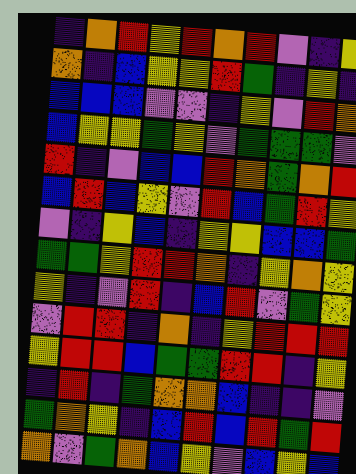[["indigo", "orange", "red", "yellow", "red", "orange", "red", "violet", "indigo", "yellow"], ["orange", "indigo", "blue", "yellow", "yellow", "red", "green", "indigo", "yellow", "indigo"], ["blue", "blue", "blue", "violet", "violet", "indigo", "yellow", "violet", "red", "orange"], ["blue", "yellow", "yellow", "green", "yellow", "violet", "green", "green", "green", "violet"], ["red", "indigo", "violet", "blue", "blue", "red", "orange", "green", "orange", "red"], ["blue", "red", "blue", "yellow", "violet", "red", "blue", "green", "red", "yellow"], ["violet", "indigo", "yellow", "blue", "indigo", "yellow", "yellow", "blue", "blue", "green"], ["green", "green", "yellow", "red", "red", "orange", "indigo", "yellow", "orange", "yellow"], ["yellow", "indigo", "violet", "red", "indigo", "blue", "red", "violet", "green", "yellow"], ["violet", "red", "red", "indigo", "orange", "indigo", "yellow", "red", "red", "red"], ["yellow", "red", "red", "blue", "green", "green", "red", "red", "indigo", "yellow"], ["indigo", "red", "indigo", "green", "orange", "orange", "blue", "indigo", "indigo", "violet"], ["green", "orange", "yellow", "indigo", "blue", "red", "blue", "red", "green", "red"], ["orange", "violet", "green", "orange", "blue", "yellow", "violet", "blue", "yellow", "blue"]]